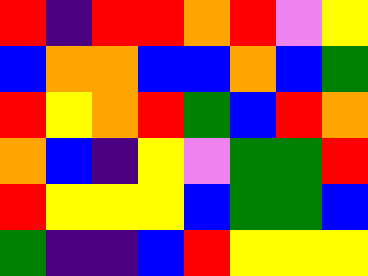[["red", "indigo", "red", "red", "orange", "red", "violet", "yellow"], ["blue", "orange", "orange", "blue", "blue", "orange", "blue", "green"], ["red", "yellow", "orange", "red", "green", "blue", "red", "orange"], ["orange", "blue", "indigo", "yellow", "violet", "green", "green", "red"], ["red", "yellow", "yellow", "yellow", "blue", "green", "green", "blue"], ["green", "indigo", "indigo", "blue", "red", "yellow", "yellow", "yellow"]]